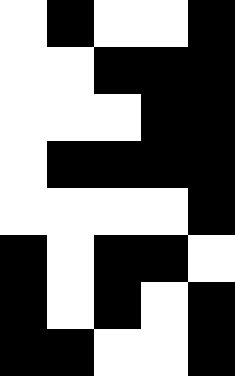[["white", "black", "white", "white", "black"], ["white", "white", "black", "black", "black"], ["white", "white", "white", "black", "black"], ["white", "black", "black", "black", "black"], ["white", "white", "white", "white", "black"], ["black", "white", "black", "black", "white"], ["black", "white", "black", "white", "black"], ["black", "black", "white", "white", "black"]]